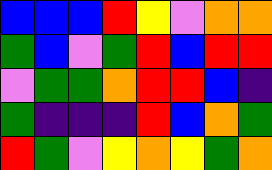[["blue", "blue", "blue", "red", "yellow", "violet", "orange", "orange"], ["green", "blue", "violet", "green", "red", "blue", "red", "red"], ["violet", "green", "green", "orange", "red", "red", "blue", "indigo"], ["green", "indigo", "indigo", "indigo", "red", "blue", "orange", "green"], ["red", "green", "violet", "yellow", "orange", "yellow", "green", "orange"]]